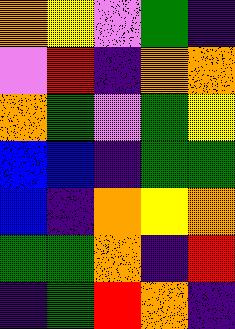[["orange", "yellow", "violet", "green", "indigo"], ["violet", "red", "indigo", "orange", "orange"], ["orange", "green", "violet", "green", "yellow"], ["blue", "blue", "indigo", "green", "green"], ["blue", "indigo", "orange", "yellow", "orange"], ["green", "green", "orange", "indigo", "red"], ["indigo", "green", "red", "orange", "indigo"]]